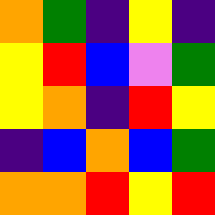[["orange", "green", "indigo", "yellow", "indigo"], ["yellow", "red", "blue", "violet", "green"], ["yellow", "orange", "indigo", "red", "yellow"], ["indigo", "blue", "orange", "blue", "green"], ["orange", "orange", "red", "yellow", "red"]]